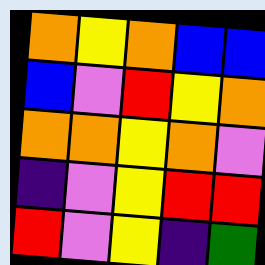[["orange", "yellow", "orange", "blue", "blue"], ["blue", "violet", "red", "yellow", "orange"], ["orange", "orange", "yellow", "orange", "violet"], ["indigo", "violet", "yellow", "red", "red"], ["red", "violet", "yellow", "indigo", "green"]]